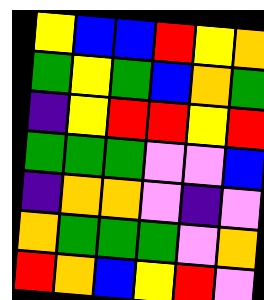[["yellow", "blue", "blue", "red", "yellow", "orange"], ["green", "yellow", "green", "blue", "orange", "green"], ["indigo", "yellow", "red", "red", "yellow", "red"], ["green", "green", "green", "violet", "violet", "blue"], ["indigo", "orange", "orange", "violet", "indigo", "violet"], ["orange", "green", "green", "green", "violet", "orange"], ["red", "orange", "blue", "yellow", "red", "violet"]]